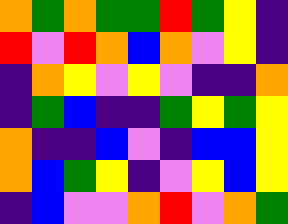[["orange", "green", "orange", "green", "green", "red", "green", "yellow", "indigo"], ["red", "violet", "red", "orange", "blue", "orange", "violet", "yellow", "indigo"], ["indigo", "orange", "yellow", "violet", "yellow", "violet", "indigo", "indigo", "orange"], ["indigo", "green", "blue", "indigo", "indigo", "green", "yellow", "green", "yellow"], ["orange", "indigo", "indigo", "blue", "violet", "indigo", "blue", "blue", "yellow"], ["orange", "blue", "green", "yellow", "indigo", "violet", "yellow", "blue", "yellow"], ["indigo", "blue", "violet", "violet", "orange", "red", "violet", "orange", "green"]]